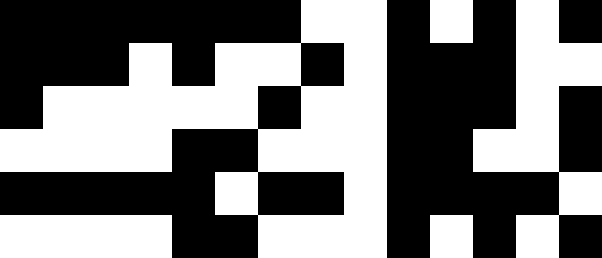[["black", "black", "black", "black", "black", "black", "black", "white", "white", "black", "white", "black", "white", "black"], ["black", "black", "black", "white", "black", "white", "white", "black", "white", "black", "black", "black", "white", "white"], ["black", "white", "white", "white", "white", "white", "black", "white", "white", "black", "black", "black", "white", "black"], ["white", "white", "white", "white", "black", "black", "white", "white", "white", "black", "black", "white", "white", "black"], ["black", "black", "black", "black", "black", "white", "black", "black", "white", "black", "black", "black", "black", "white"], ["white", "white", "white", "white", "black", "black", "white", "white", "white", "black", "white", "black", "white", "black"]]